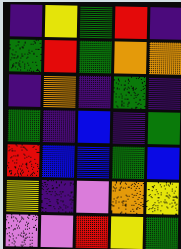[["indigo", "yellow", "green", "red", "indigo"], ["green", "red", "green", "orange", "orange"], ["indigo", "orange", "indigo", "green", "indigo"], ["green", "indigo", "blue", "indigo", "green"], ["red", "blue", "blue", "green", "blue"], ["yellow", "indigo", "violet", "orange", "yellow"], ["violet", "violet", "red", "yellow", "green"]]